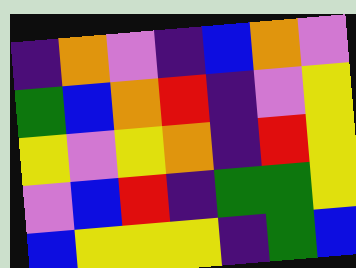[["indigo", "orange", "violet", "indigo", "blue", "orange", "violet"], ["green", "blue", "orange", "red", "indigo", "violet", "yellow"], ["yellow", "violet", "yellow", "orange", "indigo", "red", "yellow"], ["violet", "blue", "red", "indigo", "green", "green", "yellow"], ["blue", "yellow", "yellow", "yellow", "indigo", "green", "blue"]]